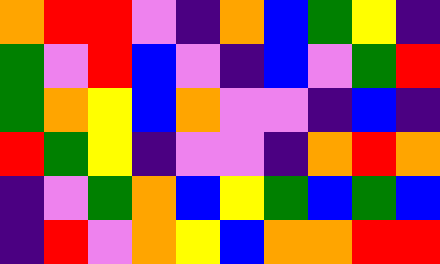[["orange", "red", "red", "violet", "indigo", "orange", "blue", "green", "yellow", "indigo"], ["green", "violet", "red", "blue", "violet", "indigo", "blue", "violet", "green", "red"], ["green", "orange", "yellow", "blue", "orange", "violet", "violet", "indigo", "blue", "indigo"], ["red", "green", "yellow", "indigo", "violet", "violet", "indigo", "orange", "red", "orange"], ["indigo", "violet", "green", "orange", "blue", "yellow", "green", "blue", "green", "blue"], ["indigo", "red", "violet", "orange", "yellow", "blue", "orange", "orange", "red", "red"]]